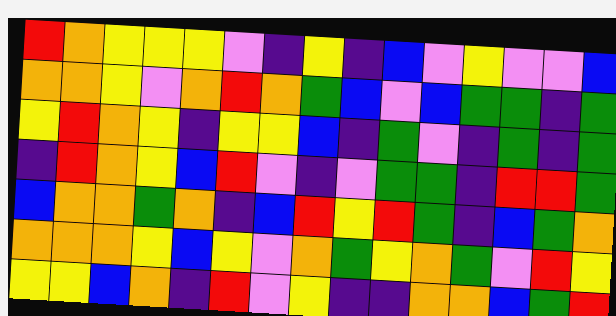[["red", "orange", "yellow", "yellow", "yellow", "violet", "indigo", "yellow", "indigo", "blue", "violet", "yellow", "violet", "violet", "blue"], ["orange", "orange", "yellow", "violet", "orange", "red", "orange", "green", "blue", "violet", "blue", "green", "green", "indigo", "green"], ["yellow", "red", "orange", "yellow", "indigo", "yellow", "yellow", "blue", "indigo", "green", "violet", "indigo", "green", "indigo", "green"], ["indigo", "red", "orange", "yellow", "blue", "red", "violet", "indigo", "violet", "green", "green", "indigo", "red", "red", "green"], ["blue", "orange", "orange", "green", "orange", "indigo", "blue", "red", "yellow", "red", "green", "indigo", "blue", "green", "orange"], ["orange", "orange", "orange", "yellow", "blue", "yellow", "violet", "orange", "green", "yellow", "orange", "green", "violet", "red", "yellow"], ["yellow", "yellow", "blue", "orange", "indigo", "red", "violet", "yellow", "indigo", "indigo", "orange", "orange", "blue", "green", "red"]]